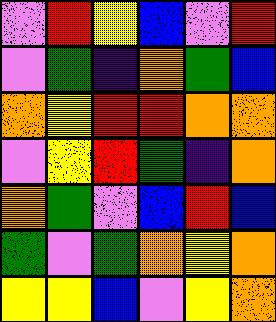[["violet", "red", "yellow", "blue", "violet", "red"], ["violet", "green", "indigo", "orange", "green", "blue"], ["orange", "yellow", "red", "red", "orange", "orange"], ["violet", "yellow", "red", "green", "indigo", "orange"], ["orange", "green", "violet", "blue", "red", "blue"], ["green", "violet", "green", "orange", "yellow", "orange"], ["yellow", "yellow", "blue", "violet", "yellow", "orange"]]